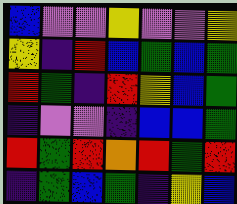[["blue", "violet", "violet", "yellow", "violet", "violet", "yellow"], ["yellow", "indigo", "red", "blue", "green", "blue", "green"], ["red", "green", "indigo", "red", "yellow", "blue", "green"], ["indigo", "violet", "violet", "indigo", "blue", "blue", "green"], ["red", "green", "red", "orange", "red", "green", "red"], ["indigo", "green", "blue", "green", "indigo", "yellow", "blue"]]